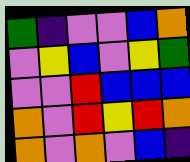[["green", "indigo", "violet", "violet", "blue", "orange"], ["violet", "yellow", "blue", "violet", "yellow", "green"], ["violet", "violet", "red", "blue", "blue", "blue"], ["orange", "violet", "red", "yellow", "red", "orange"], ["orange", "violet", "orange", "violet", "blue", "indigo"]]